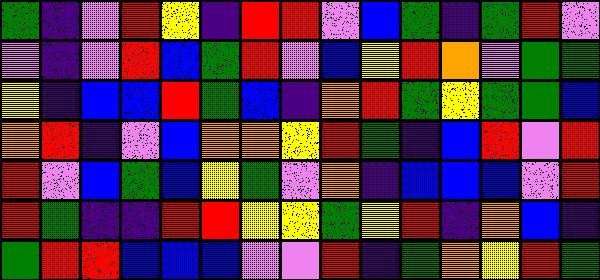[["green", "indigo", "violet", "red", "yellow", "indigo", "red", "red", "violet", "blue", "green", "indigo", "green", "red", "violet"], ["violet", "indigo", "violet", "red", "blue", "green", "red", "violet", "blue", "yellow", "red", "orange", "violet", "green", "green"], ["yellow", "indigo", "blue", "blue", "red", "green", "blue", "indigo", "orange", "red", "green", "yellow", "green", "green", "blue"], ["orange", "red", "indigo", "violet", "blue", "orange", "orange", "yellow", "red", "green", "indigo", "blue", "red", "violet", "red"], ["red", "violet", "blue", "green", "blue", "yellow", "green", "violet", "orange", "indigo", "blue", "blue", "blue", "violet", "red"], ["red", "green", "indigo", "indigo", "red", "red", "yellow", "yellow", "green", "yellow", "red", "indigo", "orange", "blue", "indigo"], ["green", "red", "red", "blue", "blue", "blue", "violet", "violet", "red", "indigo", "green", "orange", "yellow", "red", "green"]]